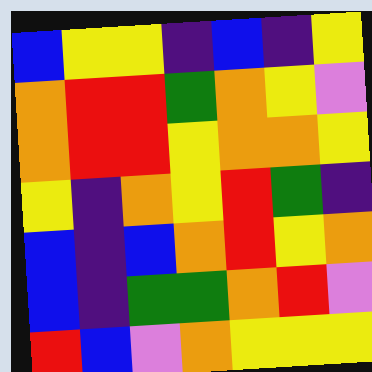[["blue", "yellow", "yellow", "indigo", "blue", "indigo", "yellow"], ["orange", "red", "red", "green", "orange", "yellow", "violet"], ["orange", "red", "red", "yellow", "orange", "orange", "yellow"], ["yellow", "indigo", "orange", "yellow", "red", "green", "indigo"], ["blue", "indigo", "blue", "orange", "red", "yellow", "orange"], ["blue", "indigo", "green", "green", "orange", "red", "violet"], ["red", "blue", "violet", "orange", "yellow", "yellow", "yellow"]]